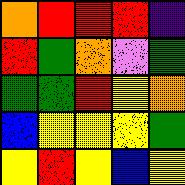[["orange", "red", "red", "red", "indigo"], ["red", "green", "orange", "violet", "green"], ["green", "green", "red", "yellow", "orange"], ["blue", "yellow", "yellow", "yellow", "green"], ["yellow", "red", "yellow", "blue", "yellow"]]